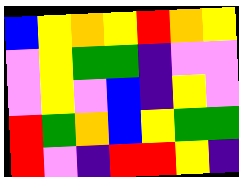[["blue", "yellow", "orange", "yellow", "red", "orange", "yellow"], ["violet", "yellow", "green", "green", "indigo", "violet", "violet"], ["violet", "yellow", "violet", "blue", "indigo", "yellow", "violet"], ["red", "green", "orange", "blue", "yellow", "green", "green"], ["red", "violet", "indigo", "red", "red", "yellow", "indigo"]]